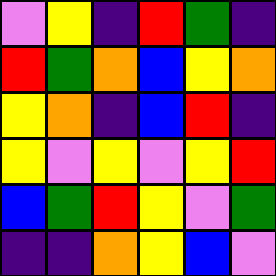[["violet", "yellow", "indigo", "red", "green", "indigo"], ["red", "green", "orange", "blue", "yellow", "orange"], ["yellow", "orange", "indigo", "blue", "red", "indigo"], ["yellow", "violet", "yellow", "violet", "yellow", "red"], ["blue", "green", "red", "yellow", "violet", "green"], ["indigo", "indigo", "orange", "yellow", "blue", "violet"]]